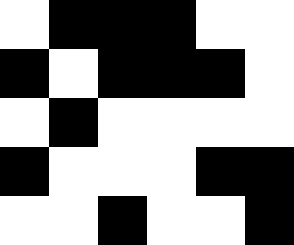[["white", "black", "black", "black", "white", "white"], ["black", "white", "black", "black", "black", "white"], ["white", "black", "white", "white", "white", "white"], ["black", "white", "white", "white", "black", "black"], ["white", "white", "black", "white", "white", "black"]]